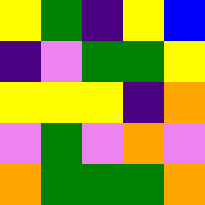[["yellow", "green", "indigo", "yellow", "blue"], ["indigo", "violet", "green", "green", "yellow"], ["yellow", "yellow", "yellow", "indigo", "orange"], ["violet", "green", "violet", "orange", "violet"], ["orange", "green", "green", "green", "orange"]]